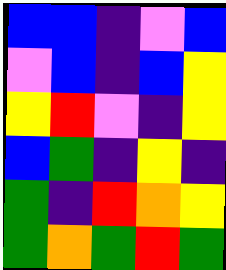[["blue", "blue", "indigo", "violet", "blue"], ["violet", "blue", "indigo", "blue", "yellow"], ["yellow", "red", "violet", "indigo", "yellow"], ["blue", "green", "indigo", "yellow", "indigo"], ["green", "indigo", "red", "orange", "yellow"], ["green", "orange", "green", "red", "green"]]